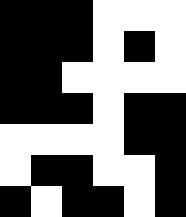[["black", "black", "black", "white", "white", "white"], ["black", "black", "black", "white", "black", "white"], ["black", "black", "white", "white", "white", "white"], ["black", "black", "black", "white", "black", "black"], ["white", "white", "white", "white", "black", "black"], ["white", "black", "black", "white", "white", "black"], ["black", "white", "black", "black", "white", "black"]]